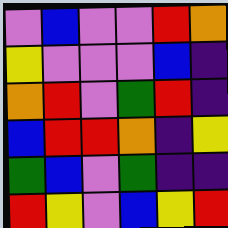[["violet", "blue", "violet", "violet", "red", "orange"], ["yellow", "violet", "violet", "violet", "blue", "indigo"], ["orange", "red", "violet", "green", "red", "indigo"], ["blue", "red", "red", "orange", "indigo", "yellow"], ["green", "blue", "violet", "green", "indigo", "indigo"], ["red", "yellow", "violet", "blue", "yellow", "red"]]